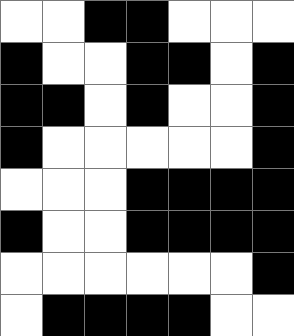[["white", "white", "black", "black", "white", "white", "white"], ["black", "white", "white", "black", "black", "white", "black"], ["black", "black", "white", "black", "white", "white", "black"], ["black", "white", "white", "white", "white", "white", "black"], ["white", "white", "white", "black", "black", "black", "black"], ["black", "white", "white", "black", "black", "black", "black"], ["white", "white", "white", "white", "white", "white", "black"], ["white", "black", "black", "black", "black", "white", "white"]]